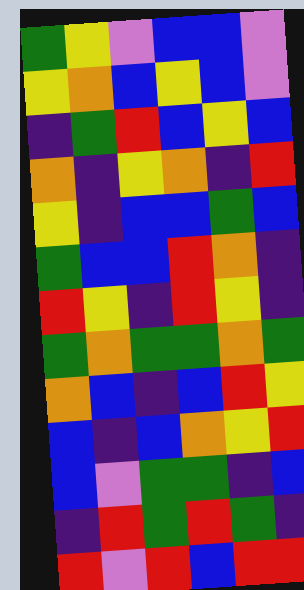[["green", "yellow", "violet", "blue", "blue", "violet"], ["yellow", "orange", "blue", "yellow", "blue", "violet"], ["indigo", "green", "red", "blue", "yellow", "blue"], ["orange", "indigo", "yellow", "orange", "indigo", "red"], ["yellow", "indigo", "blue", "blue", "green", "blue"], ["green", "blue", "blue", "red", "orange", "indigo"], ["red", "yellow", "indigo", "red", "yellow", "indigo"], ["green", "orange", "green", "green", "orange", "green"], ["orange", "blue", "indigo", "blue", "red", "yellow"], ["blue", "indigo", "blue", "orange", "yellow", "red"], ["blue", "violet", "green", "green", "indigo", "blue"], ["indigo", "red", "green", "red", "green", "indigo"], ["red", "violet", "red", "blue", "red", "red"]]